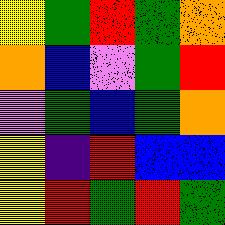[["yellow", "green", "red", "green", "orange"], ["orange", "blue", "violet", "green", "red"], ["violet", "green", "blue", "green", "orange"], ["yellow", "indigo", "red", "blue", "blue"], ["yellow", "red", "green", "red", "green"]]